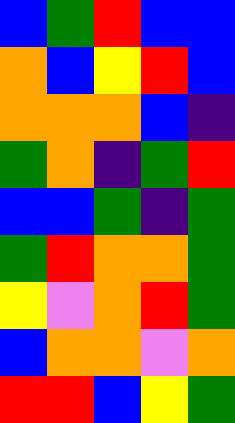[["blue", "green", "red", "blue", "blue"], ["orange", "blue", "yellow", "red", "blue"], ["orange", "orange", "orange", "blue", "indigo"], ["green", "orange", "indigo", "green", "red"], ["blue", "blue", "green", "indigo", "green"], ["green", "red", "orange", "orange", "green"], ["yellow", "violet", "orange", "red", "green"], ["blue", "orange", "orange", "violet", "orange"], ["red", "red", "blue", "yellow", "green"]]